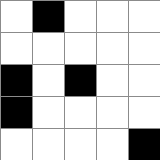[["white", "black", "white", "white", "white"], ["white", "white", "white", "white", "white"], ["black", "white", "black", "white", "white"], ["black", "white", "white", "white", "white"], ["white", "white", "white", "white", "black"]]